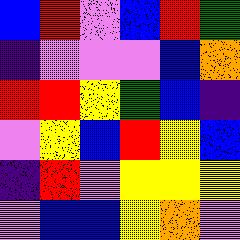[["blue", "red", "violet", "blue", "red", "green"], ["indigo", "violet", "violet", "violet", "blue", "orange"], ["red", "red", "yellow", "green", "blue", "indigo"], ["violet", "yellow", "blue", "red", "yellow", "blue"], ["indigo", "red", "violet", "yellow", "yellow", "yellow"], ["violet", "blue", "blue", "yellow", "orange", "violet"]]